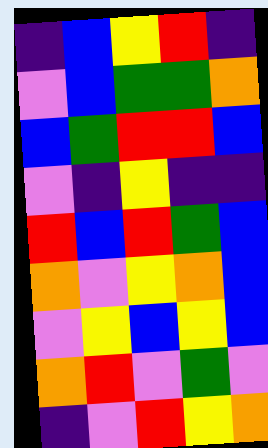[["indigo", "blue", "yellow", "red", "indigo"], ["violet", "blue", "green", "green", "orange"], ["blue", "green", "red", "red", "blue"], ["violet", "indigo", "yellow", "indigo", "indigo"], ["red", "blue", "red", "green", "blue"], ["orange", "violet", "yellow", "orange", "blue"], ["violet", "yellow", "blue", "yellow", "blue"], ["orange", "red", "violet", "green", "violet"], ["indigo", "violet", "red", "yellow", "orange"]]